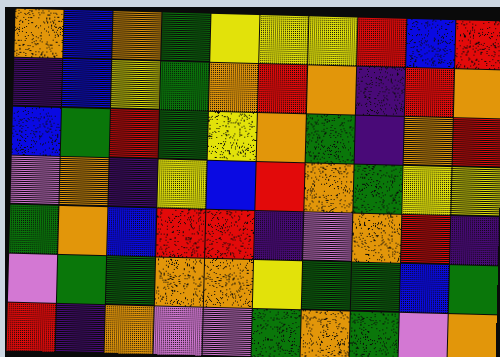[["orange", "blue", "orange", "green", "yellow", "yellow", "yellow", "red", "blue", "red"], ["indigo", "blue", "yellow", "green", "orange", "red", "orange", "indigo", "red", "orange"], ["blue", "green", "red", "green", "yellow", "orange", "green", "indigo", "orange", "red"], ["violet", "orange", "indigo", "yellow", "blue", "red", "orange", "green", "yellow", "yellow"], ["green", "orange", "blue", "red", "red", "indigo", "violet", "orange", "red", "indigo"], ["violet", "green", "green", "orange", "orange", "yellow", "green", "green", "blue", "green"], ["red", "indigo", "orange", "violet", "violet", "green", "orange", "green", "violet", "orange"]]